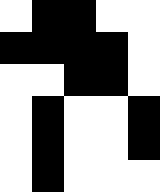[["white", "black", "black", "white", "white"], ["black", "black", "black", "black", "white"], ["white", "white", "black", "black", "white"], ["white", "black", "white", "white", "black"], ["white", "black", "white", "white", "black"], ["white", "black", "white", "white", "white"]]